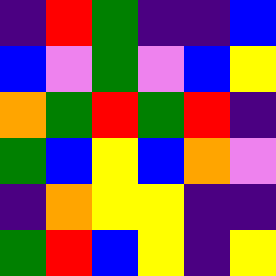[["indigo", "red", "green", "indigo", "indigo", "blue"], ["blue", "violet", "green", "violet", "blue", "yellow"], ["orange", "green", "red", "green", "red", "indigo"], ["green", "blue", "yellow", "blue", "orange", "violet"], ["indigo", "orange", "yellow", "yellow", "indigo", "indigo"], ["green", "red", "blue", "yellow", "indigo", "yellow"]]